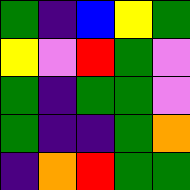[["green", "indigo", "blue", "yellow", "green"], ["yellow", "violet", "red", "green", "violet"], ["green", "indigo", "green", "green", "violet"], ["green", "indigo", "indigo", "green", "orange"], ["indigo", "orange", "red", "green", "green"]]